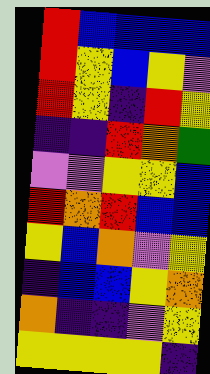[["red", "blue", "blue", "blue", "blue"], ["red", "yellow", "blue", "yellow", "violet"], ["red", "yellow", "indigo", "red", "yellow"], ["indigo", "indigo", "red", "orange", "green"], ["violet", "violet", "yellow", "yellow", "blue"], ["red", "orange", "red", "blue", "blue"], ["yellow", "blue", "orange", "violet", "yellow"], ["indigo", "blue", "blue", "yellow", "orange"], ["orange", "indigo", "indigo", "violet", "yellow"], ["yellow", "yellow", "yellow", "yellow", "indigo"]]